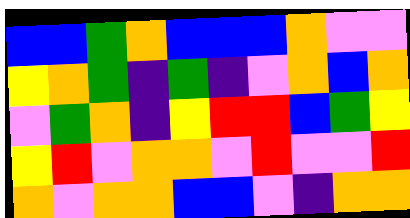[["blue", "blue", "green", "orange", "blue", "blue", "blue", "orange", "violet", "violet"], ["yellow", "orange", "green", "indigo", "green", "indigo", "violet", "orange", "blue", "orange"], ["violet", "green", "orange", "indigo", "yellow", "red", "red", "blue", "green", "yellow"], ["yellow", "red", "violet", "orange", "orange", "violet", "red", "violet", "violet", "red"], ["orange", "violet", "orange", "orange", "blue", "blue", "violet", "indigo", "orange", "orange"]]